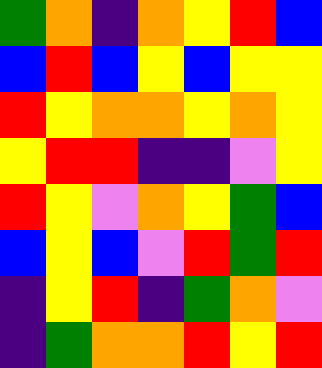[["green", "orange", "indigo", "orange", "yellow", "red", "blue"], ["blue", "red", "blue", "yellow", "blue", "yellow", "yellow"], ["red", "yellow", "orange", "orange", "yellow", "orange", "yellow"], ["yellow", "red", "red", "indigo", "indigo", "violet", "yellow"], ["red", "yellow", "violet", "orange", "yellow", "green", "blue"], ["blue", "yellow", "blue", "violet", "red", "green", "red"], ["indigo", "yellow", "red", "indigo", "green", "orange", "violet"], ["indigo", "green", "orange", "orange", "red", "yellow", "red"]]